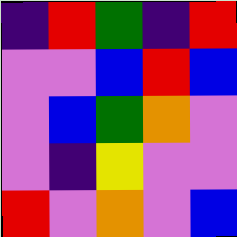[["indigo", "red", "green", "indigo", "red"], ["violet", "violet", "blue", "red", "blue"], ["violet", "blue", "green", "orange", "violet"], ["violet", "indigo", "yellow", "violet", "violet"], ["red", "violet", "orange", "violet", "blue"]]